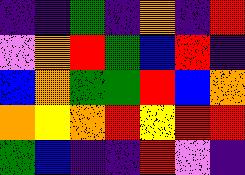[["indigo", "indigo", "green", "indigo", "orange", "indigo", "red"], ["violet", "orange", "red", "green", "blue", "red", "indigo"], ["blue", "orange", "green", "green", "red", "blue", "orange"], ["orange", "yellow", "orange", "red", "yellow", "red", "red"], ["green", "blue", "indigo", "indigo", "red", "violet", "indigo"]]